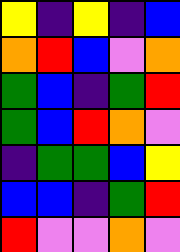[["yellow", "indigo", "yellow", "indigo", "blue"], ["orange", "red", "blue", "violet", "orange"], ["green", "blue", "indigo", "green", "red"], ["green", "blue", "red", "orange", "violet"], ["indigo", "green", "green", "blue", "yellow"], ["blue", "blue", "indigo", "green", "red"], ["red", "violet", "violet", "orange", "violet"]]